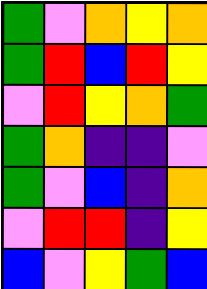[["green", "violet", "orange", "yellow", "orange"], ["green", "red", "blue", "red", "yellow"], ["violet", "red", "yellow", "orange", "green"], ["green", "orange", "indigo", "indigo", "violet"], ["green", "violet", "blue", "indigo", "orange"], ["violet", "red", "red", "indigo", "yellow"], ["blue", "violet", "yellow", "green", "blue"]]